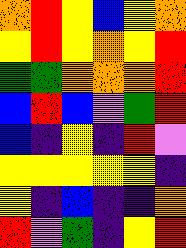[["orange", "red", "yellow", "blue", "yellow", "orange"], ["yellow", "red", "yellow", "orange", "yellow", "red"], ["green", "green", "orange", "orange", "orange", "red"], ["blue", "red", "blue", "violet", "green", "red"], ["blue", "indigo", "yellow", "indigo", "red", "violet"], ["yellow", "yellow", "yellow", "yellow", "yellow", "indigo"], ["yellow", "indigo", "blue", "indigo", "indigo", "orange"], ["red", "violet", "green", "indigo", "yellow", "red"]]